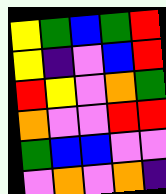[["yellow", "green", "blue", "green", "red"], ["yellow", "indigo", "violet", "blue", "red"], ["red", "yellow", "violet", "orange", "green"], ["orange", "violet", "violet", "red", "red"], ["green", "blue", "blue", "violet", "violet"], ["violet", "orange", "violet", "orange", "indigo"]]